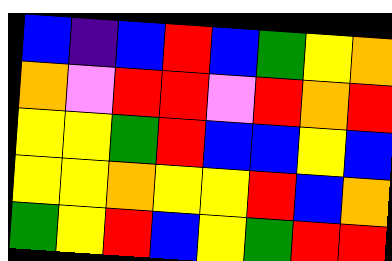[["blue", "indigo", "blue", "red", "blue", "green", "yellow", "orange"], ["orange", "violet", "red", "red", "violet", "red", "orange", "red"], ["yellow", "yellow", "green", "red", "blue", "blue", "yellow", "blue"], ["yellow", "yellow", "orange", "yellow", "yellow", "red", "blue", "orange"], ["green", "yellow", "red", "blue", "yellow", "green", "red", "red"]]